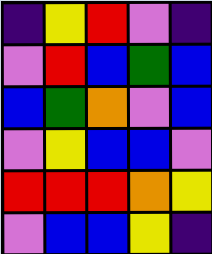[["indigo", "yellow", "red", "violet", "indigo"], ["violet", "red", "blue", "green", "blue"], ["blue", "green", "orange", "violet", "blue"], ["violet", "yellow", "blue", "blue", "violet"], ["red", "red", "red", "orange", "yellow"], ["violet", "blue", "blue", "yellow", "indigo"]]